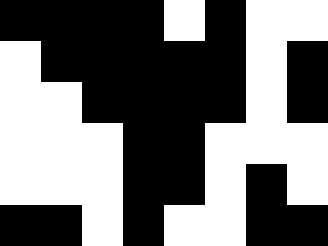[["black", "black", "black", "black", "white", "black", "white", "white"], ["white", "black", "black", "black", "black", "black", "white", "black"], ["white", "white", "black", "black", "black", "black", "white", "black"], ["white", "white", "white", "black", "black", "white", "white", "white"], ["white", "white", "white", "black", "black", "white", "black", "white"], ["black", "black", "white", "black", "white", "white", "black", "black"]]